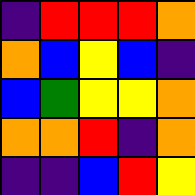[["indigo", "red", "red", "red", "orange"], ["orange", "blue", "yellow", "blue", "indigo"], ["blue", "green", "yellow", "yellow", "orange"], ["orange", "orange", "red", "indigo", "orange"], ["indigo", "indigo", "blue", "red", "yellow"]]